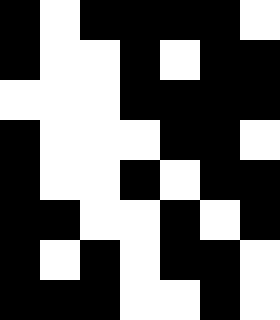[["black", "white", "black", "black", "black", "black", "white"], ["black", "white", "white", "black", "white", "black", "black"], ["white", "white", "white", "black", "black", "black", "black"], ["black", "white", "white", "white", "black", "black", "white"], ["black", "white", "white", "black", "white", "black", "black"], ["black", "black", "white", "white", "black", "white", "black"], ["black", "white", "black", "white", "black", "black", "white"], ["black", "black", "black", "white", "white", "black", "white"]]